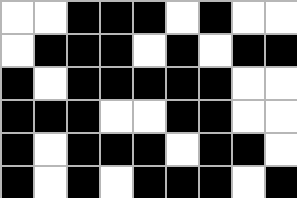[["white", "white", "black", "black", "black", "white", "black", "white", "white"], ["white", "black", "black", "black", "white", "black", "white", "black", "black"], ["black", "white", "black", "black", "black", "black", "black", "white", "white"], ["black", "black", "black", "white", "white", "black", "black", "white", "white"], ["black", "white", "black", "black", "black", "white", "black", "black", "white"], ["black", "white", "black", "white", "black", "black", "black", "white", "black"]]